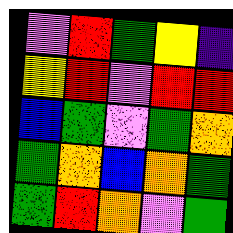[["violet", "red", "green", "yellow", "indigo"], ["yellow", "red", "violet", "red", "red"], ["blue", "green", "violet", "green", "orange"], ["green", "orange", "blue", "orange", "green"], ["green", "red", "orange", "violet", "green"]]